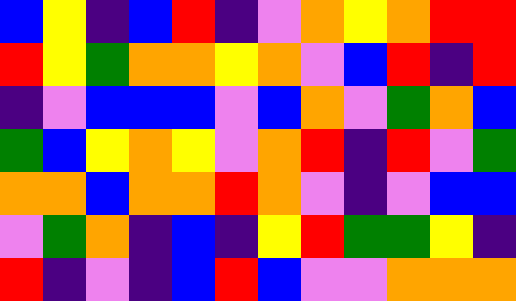[["blue", "yellow", "indigo", "blue", "red", "indigo", "violet", "orange", "yellow", "orange", "red", "red"], ["red", "yellow", "green", "orange", "orange", "yellow", "orange", "violet", "blue", "red", "indigo", "red"], ["indigo", "violet", "blue", "blue", "blue", "violet", "blue", "orange", "violet", "green", "orange", "blue"], ["green", "blue", "yellow", "orange", "yellow", "violet", "orange", "red", "indigo", "red", "violet", "green"], ["orange", "orange", "blue", "orange", "orange", "red", "orange", "violet", "indigo", "violet", "blue", "blue"], ["violet", "green", "orange", "indigo", "blue", "indigo", "yellow", "red", "green", "green", "yellow", "indigo"], ["red", "indigo", "violet", "indigo", "blue", "red", "blue", "violet", "violet", "orange", "orange", "orange"]]